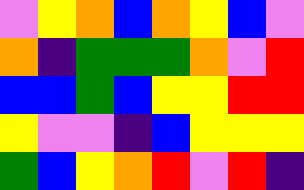[["violet", "yellow", "orange", "blue", "orange", "yellow", "blue", "violet"], ["orange", "indigo", "green", "green", "green", "orange", "violet", "red"], ["blue", "blue", "green", "blue", "yellow", "yellow", "red", "red"], ["yellow", "violet", "violet", "indigo", "blue", "yellow", "yellow", "yellow"], ["green", "blue", "yellow", "orange", "red", "violet", "red", "indigo"]]